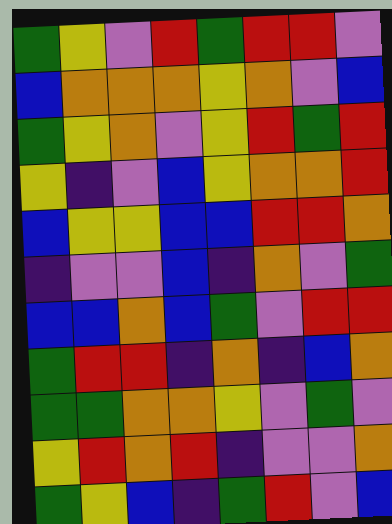[["green", "yellow", "violet", "red", "green", "red", "red", "violet"], ["blue", "orange", "orange", "orange", "yellow", "orange", "violet", "blue"], ["green", "yellow", "orange", "violet", "yellow", "red", "green", "red"], ["yellow", "indigo", "violet", "blue", "yellow", "orange", "orange", "red"], ["blue", "yellow", "yellow", "blue", "blue", "red", "red", "orange"], ["indigo", "violet", "violet", "blue", "indigo", "orange", "violet", "green"], ["blue", "blue", "orange", "blue", "green", "violet", "red", "red"], ["green", "red", "red", "indigo", "orange", "indigo", "blue", "orange"], ["green", "green", "orange", "orange", "yellow", "violet", "green", "violet"], ["yellow", "red", "orange", "red", "indigo", "violet", "violet", "orange"], ["green", "yellow", "blue", "indigo", "green", "red", "violet", "blue"]]